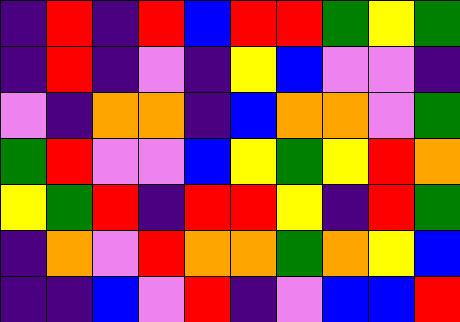[["indigo", "red", "indigo", "red", "blue", "red", "red", "green", "yellow", "green"], ["indigo", "red", "indigo", "violet", "indigo", "yellow", "blue", "violet", "violet", "indigo"], ["violet", "indigo", "orange", "orange", "indigo", "blue", "orange", "orange", "violet", "green"], ["green", "red", "violet", "violet", "blue", "yellow", "green", "yellow", "red", "orange"], ["yellow", "green", "red", "indigo", "red", "red", "yellow", "indigo", "red", "green"], ["indigo", "orange", "violet", "red", "orange", "orange", "green", "orange", "yellow", "blue"], ["indigo", "indigo", "blue", "violet", "red", "indigo", "violet", "blue", "blue", "red"]]